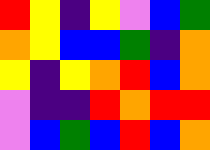[["red", "yellow", "indigo", "yellow", "violet", "blue", "green"], ["orange", "yellow", "blue", "blue", "green", "indigo", "orange"], ["yellow", "indigo", "yellow", "orange", "red", "blue", "orange"], ["violet", "indigo", "indigo", "red", "orange", "red", "red"], ["violet", "blue", "green", "blue", "red", "blue", "orange"]]